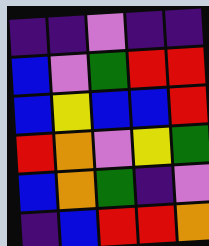[["indigo", "indigo", "violet", "indigo", "indigo"], ["blue", "violet", "green", "red", "red"], ["blue", "yellow", "blue", "blue", "red"], ["red", "orange", "violet", "yellow", "green"], ["blue", "orange", "green", "indigo", "violet"], ["indigo", "blue", "red", "red", "orange"]]